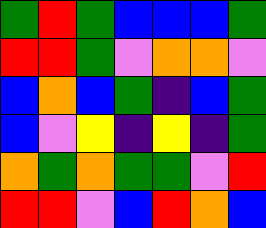[["green", "red", "green", "blue", "blue", "blue", "green"], ["red", "red", "green", "violet", "orange", "orange", "violet"], ["blue", "orange", "blue", "green", "indigo", "blue", "green"], ["blue", "violet", "yellow", "indigo", "yellow", "indigo", "green"], ["orange", "green", "orange", "green", "green", "violet", "red"], ["red", "red", "violet", "blue", "red", "orange", "blue"]]